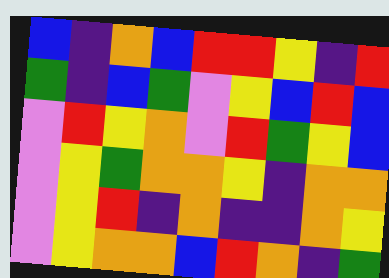[["blue", "indigo", "orange", "blue", "red", "red", "yellow", "indigo", "red"], ["green", "indigo", "blue", "green", "violet", "yellow", "blue", "red", "blue"], ["violet", "red", "yellow", "orange", "violet", "red", "green", "yellow", "blue"], ["violet", "yellow", "green", "orange", "orange", "yellow", "indigo", "orange", "orange"], ["violet", "yellow", "red", "indigo", "orange", "indigo", "indigo", "orange", "yellow"], ["violet", "yellow", "orange", "orange", "blue", "red", "orange", "indigo", "green"]]